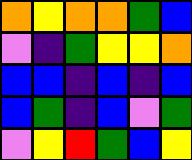[["orange", "yellow", "orange", "orange", "green", "blue"], ["violet", "indigo", "green", "yellow", "yellow", "orange"], ["blue", "blue", "indigo", "blue", "indigo", "blue"], ["blue", "green", "indigo", "blue", "violet", "green"], ["violet", "yellow", "red", "green", "blue", "yellow"]]